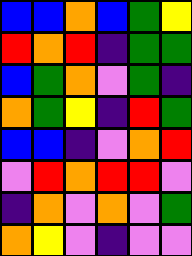[["blue", "blue", "orange", "blue", "green", "yellow"], ["red", "orange", "red", "indigo", "green", "green"], ["blue", "green", "orange", "violet", "green", "indigo"], ["orange", "green", "yellow", "indigo", "red", "green"], ["blue", "blue", "indigo", "violet", "orange", "red"], ["violet", "red", "orange", "red", "red", "violet"], ["indigo", "orange", "violet", "orange", "violet", "green"], ["orange", "yellow", "violet", "indigo", "violet", "violet"]]